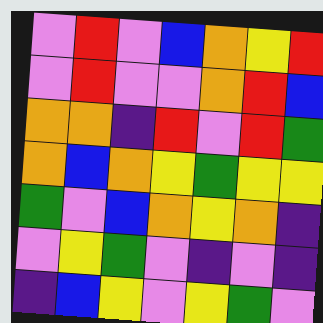[["violet", "red", "violet", "blue", "orange", "yellow", "red"], ["violet", "red", "violet", "violet", "orange", "red", "blue"], ["orange", "orange", "indigo", "red", "violet", "red", "green"], ["orange", "blue", "orange", "yellow", "green", "yellow", "yellow"], ["green", "violet", "blue", "orange", "yellow", "orange", "indigo"], ["violet", "yellow", "green", "violet", "indigo", "violet", "indigo"], ["indigo", "blue", "yellow", "violet", "yellow", "green", "violet"]]